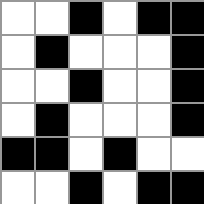[["white", "white", "black", "white", "black", "black"], ["white", "black", "white", "white", "white", "black"], ["white", "white", "black", "white", "white", "black"], ["white", "black", "white", "white", "white", "black"], ["black", "black", "white", "black", "white", "white"], ["white", "white", "black", "white", "black", "black"]]